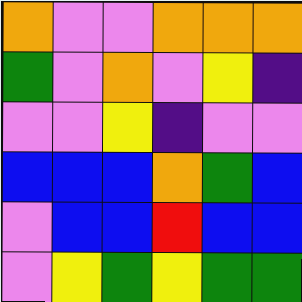[["orange", "violet", "violet", "orange", "orange", "orange"], ["green", "violet", "orange", "violet", "yellow", "indigo"], ["violet", "violet", "yellow", "indigo", "violet", "violet"], ["blue", "blue", "blue", "orange", "green", "blue"], ["violet", "blue", "blue", "red", "blue", "blue"], ["violet", "yellow", "green", "yellow", "green", "green"]]